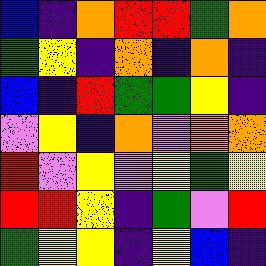[["blue", "indigo", "orange", "red", "red", "green", "orange"], ["green", "yellow", "indigo", "orange", "indigo", "orange", "indigo"], ["blue", "indigo", "red", "green", "green", "yellow", "indigo"], ["violet", "yellow", "indigo", "orange", "violet", "orange", "orange"], ["red", "violet", "yellow", "violet", "yellow", "green", "yellow"], ["red", "red", "yellow", "indigo", "green", "violet", "red"], ["green", "yellow", "yellow", "indigo", "yellow", "blue", "indigo"]]